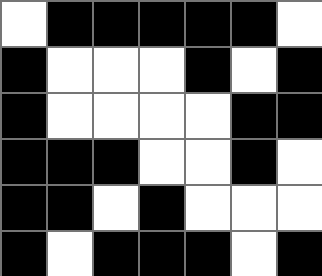[["white", "black", "black", "black", "black", "black", "white"], ["black", "white", "white", "white", "black", "white", "black"], ["black", "white", "white", "white", "white", "black", "black"], ["black", "black", "black", "white", "white", "black", "white"], ["black", "black", "white", "black", "white", "white", "white"], ["black", "white", "black", "black", "black", "white", "black"]]